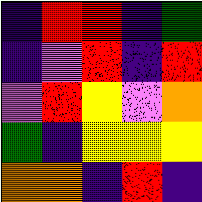[["indigo", "red", "red", "indigo", "green"], ["indigo", "violet", "red", "indigo", "red"], ["violet", "red", "yellow", "violet", "orange"], ["green", "indigo", "yellow", "yellow", "yellow"], ["orange", "orange", "indigo", "red", "indigo"]]